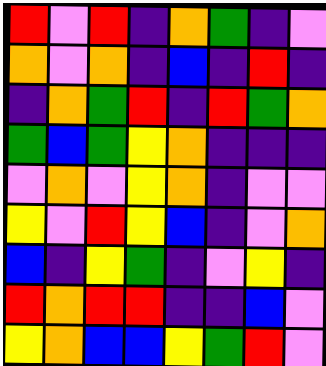[["red", "violet", "red", "indigo", "orange", "green", "indigo", "violet"], ["orange", "violet", "orange", "indigo", "blue", "indigo", "red", "indigo"], ["indigo", "orange", "green", "red", "indigo", "red", "green", "orange"], ["green", "blue", "green", "yellow", "orange", "indigo", "indigo", "indigo"], ["violet", "orange", "violet", "yellow", "orange", "indigo", "violet", "violet"], ["yellow", "violet", "red", "yellow", "blue", "indigo", "violet", "orange"], ["blue", "indigo", "yellow", "green", "indigo", "violet", "yellow", "indigo"], ["red", "orange", "red", "red", "indigo", "indigo", "blue", "violet"], ["yellow", "orange", "blue", "blue", "yellow", "green", "red", "violet"]]